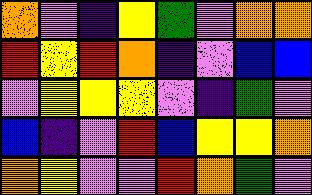[["orange", "violet", "indigo", "yellow", "green", "violet", "orange", "orange"], ["red", "yellow", "red", "orange", "indigo", "violet", "blue", "blue"], ["violet", "yellow", "yellow", "yellow", "violet", "indigo", "green", "violet"], ["blue", "indigo", "violet", "red", "blue", "yellow", "yellow", "orange"], ["orange", "yellow", "violet", "violet", "red", "orange", "green", "violet"]]